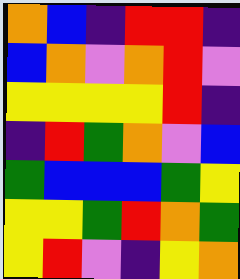[["orange", "blue", "indigo", "red", "red", "indigo"], ["blue", "orange", "violet", "orange", "red", "violet"], ["yellow", "yellow", "yellow", "yellow", "red", "indigo"], ["indigo", "red", "green", "orange", "violet", "blue"], ["green", "blue", "blue", "blue", "green", "yellow"], ["yellow", "yellow", "green", "red", "orange", "green"], ["yellow", "red", "violet", "indigo", "yellow", "orange"]]